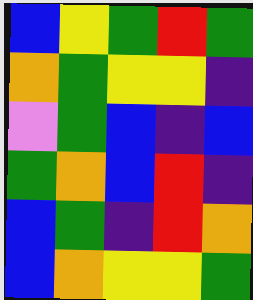[["blue", "yellow", "green", "red", "green"], ["orange", "green", "yellow", "yellow", "indigo"], ["violet", "green", "blue", "indigo", "blue"], ["green", "orange", "blue", "red", "indigo"], ["blue", "green", "indigo", "red", "orange"], ["blue", "orange", "yellow", "yellow", "green"]]